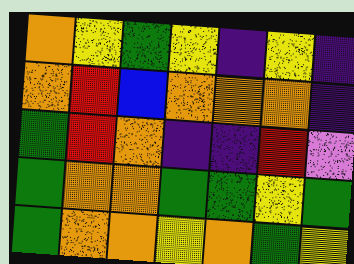[["orange", "yellow", "green", "yellow", "indigo", "yellow", "indigo"], ["orange", "red", "blue", "orange", "orange", "orange", "indigo"], ["green", "red", "orange", "indigo", "indigo", "red", "violet"], ["green", "orange", "orange", "green", "green", "yellow", "green"], ["green", "orange", "orange", "yellow", "orange", "green", "yellow"]]